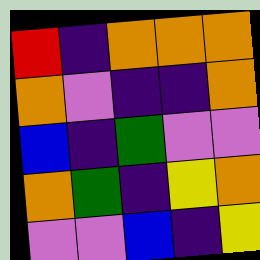[["red", "indigo", "orange", "orange", "orange"], ["orange", "violet", "indigo", "indigo", "orange"], ["blue", "indigo", "green", "violet", "violet"], ["orange", "green", "indigo", "yellow", "orange"], ["violet", "violet", "blue", "indigo", "yellow"]]